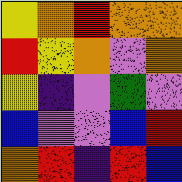[["yellow", "orange", "red", "orange", "orange"], ["red", "yellow", "orange", "violet", "orange"], ["yellow", "indigo", "violet", "green", "violet"], ["blue", "violet", "violet", "blue", "red"], ["orange", "red", "indigo", "red", "blue"]]